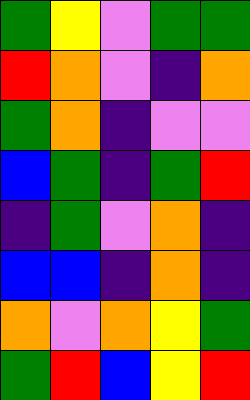[["green", "yellow", "violet", "green", "green"], ["red", "orange", "violet", "indigo", "orange"], ["green", "orange", "indigo", "violet", "violet"], ["blue", "green", "indigo", "green", "red"], ["indigo", "green", "violet", "orange", "indigo"], ["blue", "blue", "indigo", "orange", "indigo"], ["orange", "violet", "orange", "yellow", "green"], ["green", "red", "blue", "yellow", "red"]]